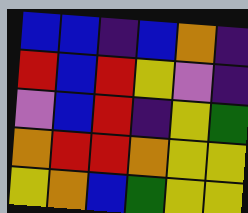[["blue", "blue", "indigo", "blue", "orange", "indigo"], ["red", "blue", "red", "yellow", "violet", "indigo"], ["violet", "blue", "red", "indigo", "yellow", "green"], ["orange", "red", "red", "orange", "yellow", "yellow"], ["yellow", "orange", "blue", "green", "yellow", "yellow"]]